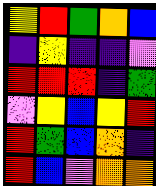[["yellow", "red", "green", "orange", "blue"], ["indigo", "yellow", "indigo", "indigo", "violet"], ["red", "red", "red", "indigo", "green"], ["violet", "yellow", "blue", "yellow", "red"], ["red", "green", "blue", "orange", "indigo"], ["red", "blue", "violet", "orange", "orange"]]